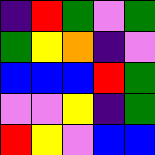[["indigo", "red", "green", "violet", "green"], ["green", "yellow", "orange", "indigo", "violet"], ["blue", "blue", "blue", "red", "green"], ["violet", "violet", "yellow", "indigo", "green"], ["red", "yellow", "violet", "blue", "blue"]]